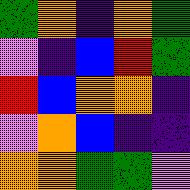[["green", "orange", "indigo", "orange", "green"], ["violet", "indigo", "blue", "red", "green"], ["red", "blue", "orange", "orange", "indigo"], ["violet", "orange", "blue", "indigo", "indigo"], ["orange", "orange", "green", "green", "violet"]]